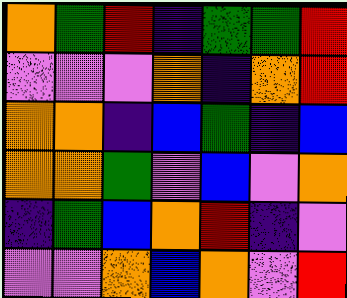[["orange", "green", "red", "indigo", "green", "green", "red"], ["violet", "violet", "violet", "orange", "indigo", "orange", "red"], ["orange", "orange", "indigo", "blue", "green", "indigo", "blue"], ["orange", "orange", "green", "violet", "blue", "violet", "orange"], ["indigo", "green", "blue", "orange", "red", "indigo", "violet"], ["violet", "violet", "orange", "blue", "orange", "violet", "red"]]